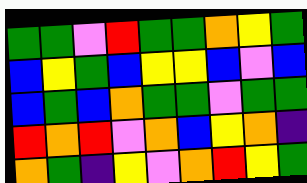[["green", "green", "violet", "red", "green", "green", "orange", "yellow", "green"], ["blue", "yellow", "green", "blue", "yellow", "yellow", "blue", "violet", "blue"], ["blue", "green", "blue", "orange", "green", "green", "violet", "green", "green"], ["red", "orange", "red", "violet", "orange", "blue", "yellow", "orange", "indigo"], ["orange", "green", "indigo", "yellow", "violet", "orange", "red", "yellow", "green"]]